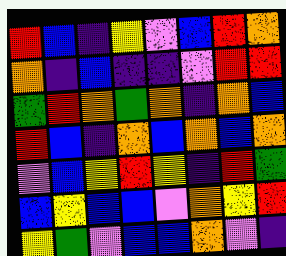[["red", "blue", "indigo", "yellow", "violet", "blue", "red", "orange"], ["orange", "indigo", "blue", "indigo", "indigo", "violet", "red", "red"], ["green", "red", "orange", "green", "orange", "indigo", "orange", "blue"], ["red", "blue", "indigo", "orange", "blue", "orange", "blue", "orange"], ["violet", "blue", "yellow", "red", "yellow", "indigo", "red", "green"], ["blue", "yellow", "blue", "blue", "violet", "orange", "yellow", "red"], ["yellow", "green", "violet", "blue", "blue", "orange", "violet", "indigo"]]